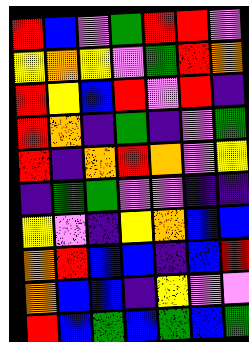[["red", "blue", "violet", "green", "red", "red", "violet"], ["yellow", "orange", "yellow", "violet", "green", "red", "orange"], ["red", "yellow", "blue", "red", "violet", "red", "indigo"], ["red", "orange", "indigo", "green", "indigo", "violet", "green"], ["red", "indigo", "orange", "red", "orange", "violet", "yellow"], ["indigo", "green", "green", "violet", "violet", "indigo", "indigo"], ["yellow", "violet", "indigo", "yellow", "orange", "blue", "blue"], ["orange", "red", "blue", "blue", "indigo", "blue", "red"], ["orange", "blue", "blue", "indigo", "yellow", "violet", "violet"], ["red", "blue", "green", "blue", "green", "blue", "green"]]